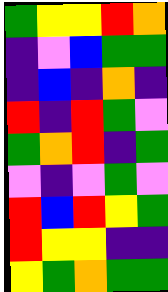[["green", "yellow", "yellow", "red", "orange"], ["indigo", "violet", "blue", "green", "green"], ["indigo", "blue", "indigo", "orange", "indigo"], ["red", "indigo", "red", "green", "violet"], ["green", "orange", "red", "indigo", "green"], ["violet", "indigo", "violet", "green", "violet"], ["red", "blue", "red", "yellow", "green"], ["red", "yellow", "yellow", "indigo", "indigo"], ["yellow", "green", "orange", "green", "green"]]